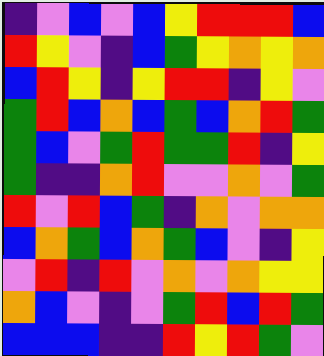[["indigo", "violet", "blue", "violet", "blue", "yellow", "red", "red", "red", "blue"], ["red", "yellow", "violet", "indigo", "blue", "green", "yellow", "orange", "yellow", "orange"], ["blue", "red", "yellow", "indigo", "yellow", "red", "red", "indigo", "yellow", "violet"], ["green", "red", "blue", "orange", "blue", "green", "blue", "orange", "red", "green"], ["green", "blue", "violet", "green", "red", "green", "green", "red", "indigo", "yellow"], ["green", "indigo", "indigo", "orange", "red", "violet", "violet", "orange", "violet", "green"], ["red", "violet", "red", "blue", "green", "indigo", "orange", "violet", "orange", "orange"], ["blue", "orange", "green", "blue", "orange", "green", "blue", "violet", "indigo", "yellow"], ["violet", "red", "indigo", "red", "violet", "orange", "violet", "orange", "yellow", "yellow"], ["orange", "blue", "violet", "indigo", "violet", "green", "red", "blue", "red", "green"], ["blue", "blue", "blue", "indigo", "indigo", "red", "yellow", "red", "green", "violet"]]